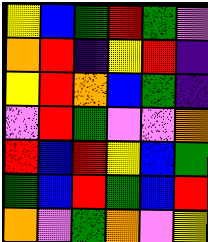[["yellow", "blue", "green", "red", "green", "violet"], ["orange", "red", "indigo", "yellow", "red", "indigo"], ["yellow", "red", "orange", "blue", "green", "indigo"], ["violet", "red", "green", "violet", "violet", "orange"], ["red", "blue", "red", "yellow", "blue", "green"], ["green", "blue", "red", "green", "blue", "red"], ["orange", "violet", "green", "orange", "violet", "yellow"]]